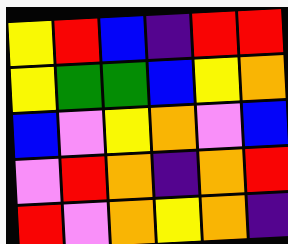[["yellow", "red", "blue", "indigo", "red", "red"], ["yellow", "green", "green", "blue", "yellow", "orange"], ["blue", "violet", "yellow", "orange", "violet", "blue"], ["violet", "red", "orange", "indigo", "orange", "red"], ["red", "violet", "orange", "yellow", "orange", "indigo"]]